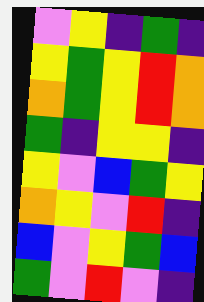[["violet", "yellow", "indigo", "green", "indigo"], ["yellow", "green", "yellow", "red", "orange"], ["orange", "green", "yellow", "red", "orange"], ["green", "indigo", "yellow", "yellow", "indigo"], ["yellow", "violet", "blue", "green", "yellow"], ["orange", "yellow", "violet", "red", "indigo"], ["blue", "violet", "yellow", "green", "blue"], ["green", "violet", "red", "violet", "indigo"]]